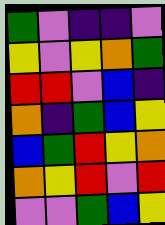[["green", "violet", "indigo", "indigo", "violet"], ["yellow", "violet", "yellow", "orange", "green"], ["red", "red", "violet", "blue", "indigo"], ["orange", "indigo", "green", "blue", "yellow"], ["blue", "green", "red", "yellow", "orange"], ["orange", "yellow", "red", "violet", "red"], ["violet", "violet", "green", "blue", "yellow"]]